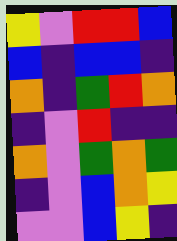[["yellow", "violet", "red", "red", "blue"], ["blue", "indigo", "blue", "blue", "indigo"], ["orange", "indigo", "green", "red", "orange"], ["indigo", "violet", "red", "indigo", "indigo"], ["orange", "violet", "green", "orange", "green"], ["indigo", "violet", "blue", "orange", "yellow"], ["violet", "violet", "blue", "yellow", "indigo"]]